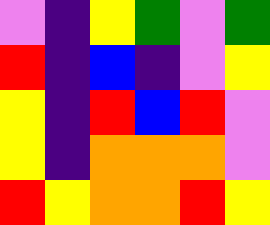[["violet", "indigo", "yellow", "green", "violet", "green"], ["red", "indigo", "blue", "indigo", "violet", "yellow"], ["yellow", "indigo", "red", "blue", "red", "violet"], ["yellow", "indigo", "orange", "orange", "orange", "violet"], ["red", "yellow", "orange", "orange", "red", "yellow"]]